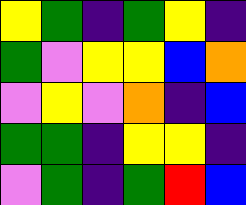[["yellow", "green", "indigo", "green", "yellow", "indigo"], ["green", "violet", "yellow", "yellow", "blue", "orange"], ["violet", "yellow", "violet", "orange", "indigo", "blue"], ["green", "green", "indigo", "yellow", "yellow", "indigo"], ["violet", "green", "indigo", "green", "red", "blue"]]